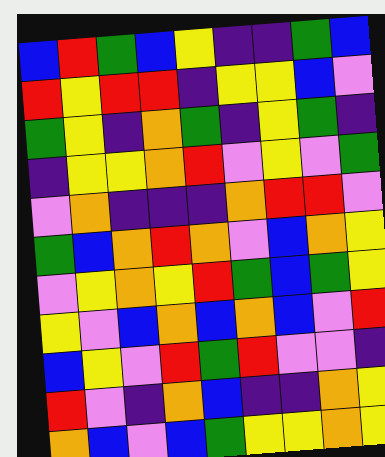[["blue", "red", "green", "blue", "yellow", "indigo", "indigo", "green", "blue"], ["red", "yellow", "red", "red", "indigo", "yellow", "yellow", "blue", "violet"], ["green", "yellow", "indigo", "orange", "green", "indigo", "yellow", "green", "indigo"], ["indigo", "yellow", "yellow", "orange", "red", "violet", "yellow", "violet", "green"], ["violet", "orange", "indigo", "indigo", "indigo", "orange", "red", "red", "violet"], ["green", "blue", "orange", "red", "orange", "violet", "blue", "orange", "yellow"], ["violet", "yellow", "orange", "yellow", "red", "green", "blue", "green", "yellow"], ["yellow", "violet", "blue", "orange", "blue", "orange", "blue", "violet", "red"], ["blue", "yellow", "violet", "red", "green", "red", "violet", "violet", "indigo"], ["red", "violet", "indigo", "orange", "blue", "indigo", "indigo", "orange", "yellow"], ["orange", "blue", "violet", "blue", "green", "yellow", "yellow", "orange", "yellow"]]